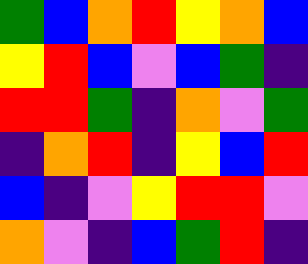[["green", "blue", "orange", "red", "yellow", "orange", "blue"], ["yellow", "red", "blue", "violet", "blue", "green", "indigo"], ["red", "red", "green", "indigo", "orange", "violet", "green"], ["indigo", "orange", "red", "indigo", "yellow", "blue", "red"], ["blue", "indigo", "violet", "yellow", "red", "red", "violet"], ["orange", "violet", "indigo", "blue", "green", "red", "indigo"]]